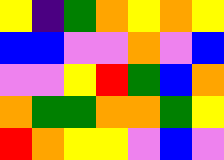[["yellow", "indigo", "green", "orange", "yellow", "orange", "yellow"], ["blue", "blue", "violet", "violet", "orange", "violet", "blue"], ["violet", "violet", "yellow", "red", "green", "blue", "orange"], ["orange", "green", "green", "orange", "orange", "green", "yellow"], ["red", "orange", "yellow", "yellow", "violet", "blue", "violet"]]